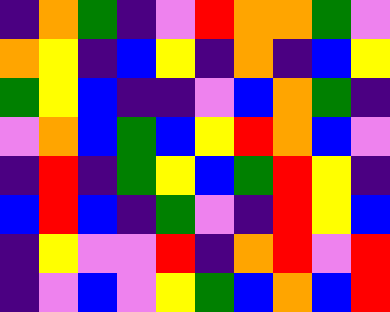[["indigo", "orange", "green", "indigo", "violet", "red", "orange", "orange", "green", "violet"], ["orange", "yellow", "indigo", "blue", "yellow", "indigo", "orange", "indigo", "blue", "yellow"], ["green", "yellow", "blue", "indigo", "indigo", "violet", "blue", "orange", "green", "indigo"], ["violet", "orange", "blue", "green", "blue", "yellow", "red", "orange", "blue", "violet"], ["indigo", "red", "indigo", "green", "yellow", "blue", "green", "red", "yellow", "indigo"], ["blue", "red", "blue", "indigo", "green", "violet", "indigo", "red", "yellow", "blue"], ["indigo", "yellow", "violet", "violet", "red", "indigo", "orange", "red", "violet", "red"], ["indigo", "violet", "blue", "violet", "yellow", "green", "blue", "orange", "blue", "red"]]